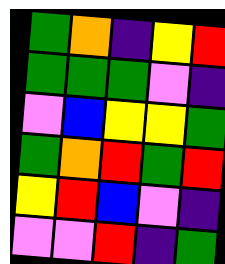[["green", "orange", "indigo", "yellow", "red"], ["green", "green", "green", "violet", "indigo"], ["violet", "blue", "yellow", "yellow", "green"], ["green", "orange", "red", "green", "red"], ["yellow", "red", "blue", "violet", "indigo"], ["violet", "violet", "red", "indigo", "green"]]